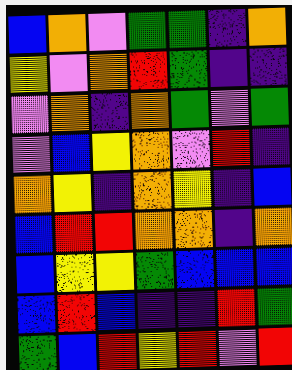[["blue", "orange", "violet", "green", "green", "indigo", "orange"], ["yellow", "violet", "orange", "red", "green", "indigo", "indigo"], ["violet", "orange", "indigo", "orange", "green", "violet", "green"], ["violet", "blue", "yellow", "orange", "violet", "red", "indigo"], ["orange", "yellow", "indigo", "orange", "yellow", "indigo", "blue"], ["blue", "red", "red", "orange", "orange", "indigo", "orange"], ["blue", "yellow", "yellow", "green", "blue", "blue", "blue"], ["blue", "red", "blue", "indigo", "indigo", "red", "green"], ["green", "blue", "red", "yellow", "red", "violet", "red"]]